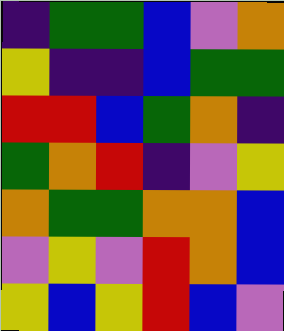[["indigo", "green", "green", "blue", "violet", "orange"], ["yellow", "indigo", "indigo", "blue", "green", "green"], ["red", "red", "blue", "green", "orange", "indigo"], ["green", "orange", "red", "indigo", "violet", "yellow"], ["orange", "green", "green", "orange", "orange", "blue"], ["violet", "yellow", "violet", "red", "orange", "blue"], ["yellow", "blue", "yellow", "red", "blue", "violet"]]